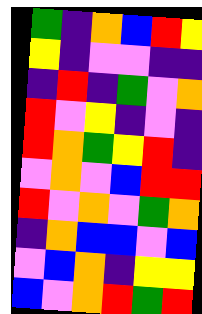[["green", "indigo", "orange", "blue", "red", "yellow"], ["yellow", "indigo", "violet", "violet", "indigo", "indigo"], ["indigo", "red", "indigo", "green", "violet", "orange"], ["red", "violet", "yellow", "indigo", "violet", "indigo"], ["red", "orange", "green", "yellow", "red", "indigo"], ["violet", "orange", "violet", "blue", "red", "red"], ["red", "violet", "orange", "violet", "green", "orange"], ["indigo", "orange", "blue", "blue", "violet", "blue"], ["violet", "blue", "orange", "indigo", "yellow", "yellow"], ["blue", "violet", "orange", "red", "green", "red"]]